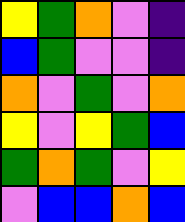[["yellow", "green", "orange", "violet", "indigo"], ["blue", "green", "violet", "violet", "indigo"], ["orange", "violet", "green", "violet", "orange"], ["yellow", "violet", "yellow", "green", "blue"], ["green", "orange", "green", "violet", "yellow"], ["violet", "blue", "blue", "orange", "blue"]]